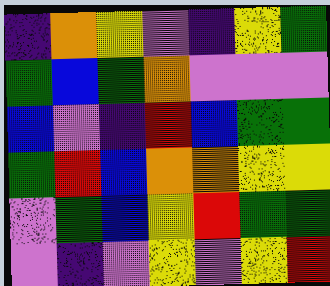[["indigo", "orange", "yellow", "violet", "indigo", "yellow", "green"], ["green", "blue", "green", "orange", "violet", "violet", "violet"], ["blue", "violet", "indigo", "red", "blue", "green", "green"], ["green", "red", "blue", "orange", "orange", "yellow", "yellow"], ["violet", "green", "blue", "yellow", "red", "green", "green"], ["violet", "indigo", "violet", "yellow", "violet", "yellow", "red"]]